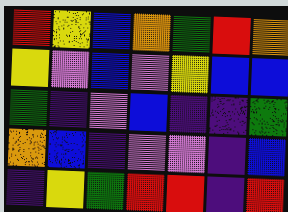[["red", "yellow", "blue", "orange", "green", "red", "orange"], ["yellow", "violet", "blue", "violet", "yellow", "blue", "blue"], ["green", "indigo", "violet", "blue", "indigo", "indigo", "green"], ["orange", "blue", "indigo", "violet", "violet", "indigo", "blue"], ["indigo", "yellow", "green", "red", "red", "indigo", "red"]]